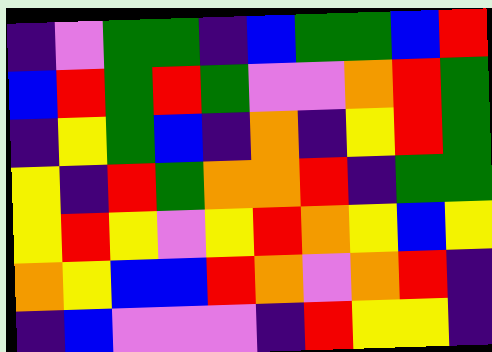[["indigo", "violet", "green", "green", "indigo", "blue", "green", "green", "blue", "red"], ["blue", "red", "green", "red", "green", "violet", "violet", "orange", "red", "green"], ["indigo", "yellow", "green", "blue", "indigo", "orange", "indigo", "yellow", "red", "green"], ["yellow", "indigo", "red", "green", "orange", "orange", "red", "indigo", "green", "green"], ["yellow", "red", "yellow", "violet", "yellow", "red", "orange", "yellow", "blue", "yellow"], ["orange", "yellow", "blue", "blue", "red", "orange", "violet", "orange", "red", "indigo"], ["indigo", "blue", "violet", "violet", "violet", "indigo", "red", "yellow", "yellow", "indigo"]]